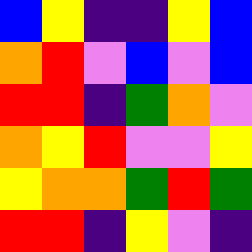[["blue", "yellow", "indigo", "indigo", "yellow", "blue"], ["orange", "red", "violet", "blue", "violet", "blue"], ["red", "red", "indigo", "green", "orange", "violet"], ["orange", "yellow", "red", "violet", "violet", "yellow"], ["yellow", "orange", "orange", "green", "red", "green"], ["red", "red", "indigo", "yellow", "violet", "indigo"]]